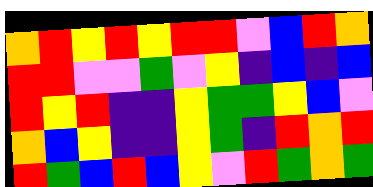[["orange", "red", "yellow", "red", "yellow", "red", "red", "violet", "blue", "red", "orange"], ["red", "red", "violet", "violet", "green", "violet", "yellow", "indigo", "blue", "indigo", "blue"], ["red", "yellow", "red", "indigo", "indigo", "yellow", "green", "green", "yellow", "blue", "violet"], ["orange", "blue", "yellow", "indigo", "indigo", "yellow", "green", "indigo", "red", "orange", "red"], ["red", "green", "blue", "red", "blue", "yellow", "violet", "red", "green", "orange", "green"]]